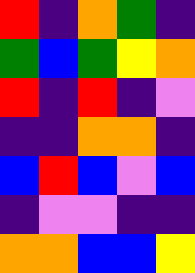[["red", "indigo", "orange", "green", "indigo"], ["green", "blue", "green", "yellow", "orange"], ["red", "indigo", "red", "indigo", "violet"], ["indigo", "indigo", "orange", "orange", "indigo"], ["blue", "red", "blue", "violet", "blue"], ["indigo", "violet", "violet", "indigo", "indigo"], ["orange", "orange", "blue", "blue", "yellow"]]